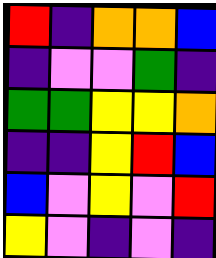[["red", "indigo", "orange", "orange", "blue"], ["indigo", "violet", "violet", "green", "indigo"], ["green", "green", "yellow", "yellow", "orange"], ["indigo", "indigo", "yellow", "red", "blue"], ["blue", "violet", "yellow", "violet", "red"], ["yellow", "violet", "indigo", "violet", "indigo"]]